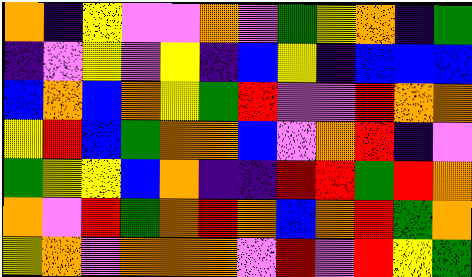[["orange", "indigo", "yellow", "violet", "violet", "orange", "violet", "green", "yellow", "orange", "indigo", "green"], ["indigo", "violet", "yellow", "violet", "yellow", "indigo", "blue", "yellow", "indigo", "blue", "blue", "blue"], ["blue", "orange", "blue", "orange", "yellow", "green", "red", "violet", "violet", "red", "orange", "orange"], ["yellow", "red", "blue", "green", "orange", "orange", "blue", "violet", "orange", "red", "indigo", "violet"], ["green", "yellow", "yellow", "blue", "orange", "indigo", "indigo", "red", "red", "green", "red", "orange"], ["orange", "violet", "red", "green", "orange", "red", "orange", "blue", "orange", "red", "green", "orange"], ["yellow", "orange", "violet", "orange", "orange", "orange", "violet", "red", "violet", "red", "yellow", "green"]]